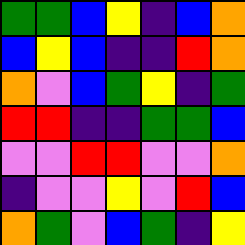[["green", "green", "blue", "yellow", "indigo", "blue", "orange"], ["blue", "yellow", "blue", "indigo", "indigo", "red", "orange"], ["orange", "violet", "blue", "green", "yellow", "indigo", "green"], ["red", "red", "indigo", "indigo", "green", "green", "blue"], ["violet", "violet", "red", "red", "violet", "violet", "orange"], ["indigo", "violet", "violet", "yellow", "violet", "red", "blue"], ["orange", "green", "violet", "blue", "green", "indigo", "yellow"]]